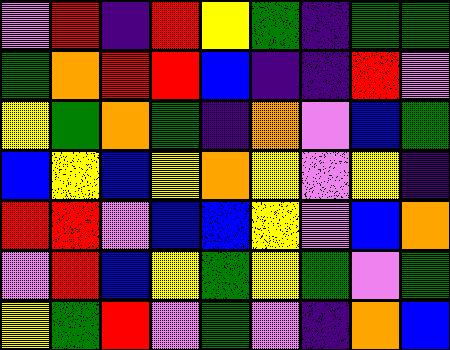[["violet", "red", "indigo", "red", "yellow", "green", "indigo", "green", "green"], ["green", "orange", "red", "red", "blue", "indigo", "indigo", "red", "violet"], ["yellow", "green", "orange", "green", "indigo", "orange", "violet", "blue", "green"], ["blue", "yellow", "blue", "yellow", "orange", "yellow", "violet", "yellow", "indigo"], ["red", "red", "violet", "blue", "blue", "yellow", "violet", "blue", "orange"], ["violet", "red", "blue", "yellow", "green", "yellow", "green", "violet", "green"], ["yellow", "green", "red", "violet", "green", "violet", "indigo", "orange", "blue"]]